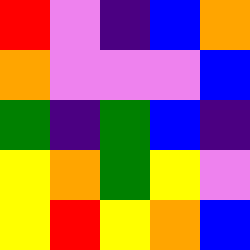[["red", "violet", "indigo", "blue", "orange"], ["orange", "violet", "violet", "violet", "blue"], ["green", "indigo", "green", "blue", "indigo"], ["yellow", "orange", "green", "yellow", "violet"], ["yellow", "red", "yellow", "orange", "blue"]]